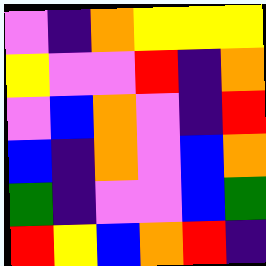[["violet", "indigo", "orange", "yellow", "yellow", "yellow"], ["yellow", "violet", "violet", "red", "indigo", "orange"], ["violet", "blue", "orange", "violet", "indigo", "red"], ["blue", "indigo", "orange", "violet", "blue", "orange"], ["green", "indigo", "violet", "violet", "blue", "green"], ["red", "yellow", "blue", "orange", "red", "indigo"]]